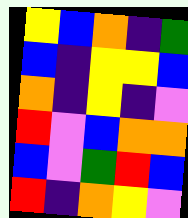[["yellow", "blue", "orange", "indigo", "green"], ["blue", "indigo", "yellow", "yellow", "blue"], ["orange", "indigo", "yellow", "indigo", "violet"], ["red", "violet", "blue", "orange", "orange"], ["blue", "violet", "green", "red", "blue"], ["red", "indigo", "orange", "yellow", "violet"]]